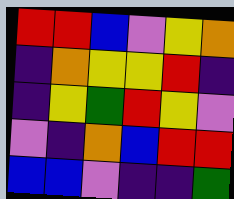[["red", "red", "blue", "violet", "yellow", "orange"], ["indigo", "orange", "yellow", "yellow", "red", "indigo"], ["indigo", "yellow", "green", "red", "yellow", "violet"], ["violet", "indigo", "orange", "blue", "red", "red"], ["blue", "blue", "violet", "indigo", "indigo", "green"]]